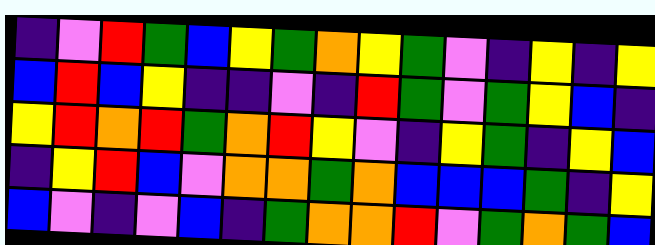[["indigo", "violet", "red", "green", "blue", "yellow", "green", "orange", "yellow", "green", "violet", "indigo", "yellow", "indigo", "yellow"], ["blue", "red", "blue", "yellow", "indigo", "indigo", "violet", "indigo", "red", "green", "violet", "green", "yellow", "blue", "indigo"], ["yellow", "red", "orange", "red", "green", "orange", "red", "yellow", "violet", "indigo", "yellow", "green", "indigo", "yellow", "blue"], ["indigo", "yellow", "red", "blue", "violet", "orange", "orange", "green", "orange", "blue", "blue", "blue", "green", "indigo", "yellow"], ["blue", "violet", "indigo", "violet", "blue", "indigo", "green", "orange", "orange", "red", "violet", "green", "orange", "green", "blue"]]